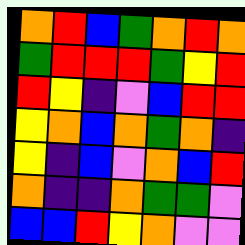[["orange", "red", "blue", "green", "orange", "red", "orange"], ["green", "red", "red", "red", "green", "yellow", "red"], ["red", "yellow", "indigo", "violet", "blue", "red", "red"], ["yellow", "orange", "blue", "orange", "green", "orange", "indigo"], ["yellow", "indigo", "blue", "violet", "orange", "blue", "red"], ["orange", "indigo", "indigo", "orange", "green", "green", "violet"], ["blue", "blue", "red", "yellow", "orange", "violet", "violet"]]